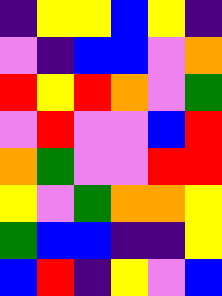[["indigo", "yellow", "yellow", "blue", "yellow", "indigo"], ["violet", "indigo", "blue", "blue", "violet", "orange"], ["red", "yellow", "red", "orange", "violet", "green"], ["violet", "red", "violet", "violet", "blue", "red"], ["orange", "green", "violet", "violet", "red", "red"], ["yellow", "violet", "green", "orange", "orange", "yellow"], ["green", "blue", "blue", "indigo", "indigo", "yellow"], ["blue", "red", "indigo", "yellow", "violet", "blue"]]